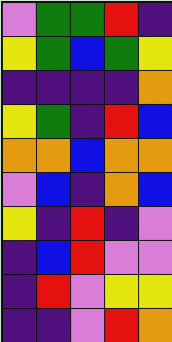[["violet", "green", "green", "red", "indigo"], ["yellow", "green", "blue", "green", "yellow"], ["indigo", "indigo", "indigo", "indigo", "orange"], ["yellow", "green", "indigo", "red", "blue"], ["orange", "orange", "blue", "orange", "orange"], ["violet", "blue", "indigo", "orange", "blue"], ["yellow", "indigo", "red", "indigo", "violet"], ["indigo", "blue", "red", "violet", "violet"], ["indigo", "red", "violet", "yellow", "yellow"], ["indigo", "indigo", "violet", "red", "orange"]]